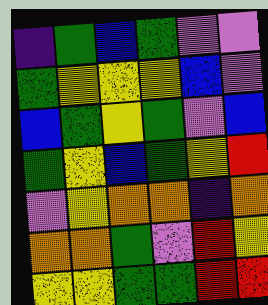[["indigo", "green", "blue", "green", "violet", "violet"], ["green", "yellow", "yellow", "yellow", "blue", "violet"], ["blue", "green", "yellow", "green", "violet", "blue"], ["green", "yellow", "blue", "green", "yellow", "red"], ["violet", "yellow", "orange", "orange", "indigo", "orange"], ["orange", "orange", "green", "violet", "red", "yellow"], ["yellow", "yellow", "green", "green", "red", "red"]]